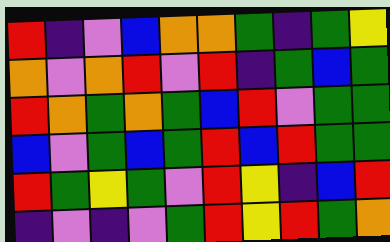[["red", "indigo", "violet", "blue", "orange", "orange", "green", "indigo", "green", "yellow"], ["orange", "violet", "orange", "red", "violet", "red", "indigo", "green", "blue", "green"], ["red", "orange", "green", "orange", "green", "blue", "red", "violet", "green", "green"], ["blue", "violet", "green", "blue", "green", "red", "blue", "red", "green", "green"], ["red", "green", "yellow", "green", "violet", "red", "yellow", "indigo", "blue", "red"], ["indigo", "violet", "indigo", "violet", "green", "red", "yellow", "red", "green", "orange"]]